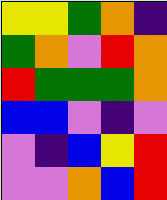[["yellow", "yellow", "green", "orange", "indigo"], ["green", "orange", "violet", "red", "orange"], ["red", "green", "green", "green", "orange"], ["blue", "blue", "violet", "indigo", "violet"], ["violet", "indigo", "blue", "yellow", "red"], ["violet", "violet", "orange", "blue", "red"]]